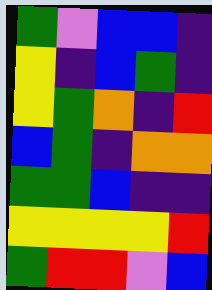[["green", "violet", "blue", "blue", "indigo"], ["yellow", "indigo", "blue", "green", "indigo"], ["yellow", "green", "orange", "indigo", "red"], ["blue", "green", "indigo", "orange", "orange"], ["green", "green", "blue", "indigo", "indigo"], ["yellow", "yellow", "yellow", "yellow", "red"], ["green", "red", "red", "violet", "blue"]]